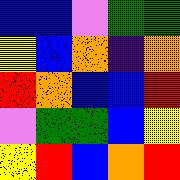[["blue", "blue", "violet", "green", "green"], ["yellow", "blue", "orange", "indigo", "orange"], ["red", "orange", "blue", "blue", "red"], ["violet", "green", "green", "blue", "yellow"], ["yellow", "red", "blue", "orange", "red"]]